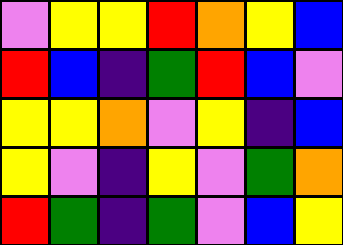[["violet", "yellow", "yellow", "red", "orange", "yellow", "blue"], ["red", "blue", "indigo", "green", "red", "blue", "violet"], ["yellow", "yellow", "orange", "violet", "yellow", "indigo", "blue"], ["yellow", "violet", "indigo", "yellow", "violet", "green", "orange"], ["red", "green", "indigo", "green", "violet", "blue", "yellow"]]